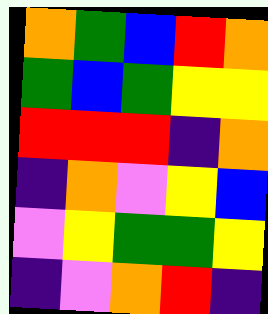[["orange", "green", "blue", "red", "orange"], ["green", "blue", "green", "yellow", "yellow"], ["red", "red", "red", "indigo", "orange"], ["indigo", "orange", "violet", "yellow", "blue"], ["violet", "yellow", "green", "green", "yellow"], ["indigo", "violet", "orange", "red", "indigo"]]